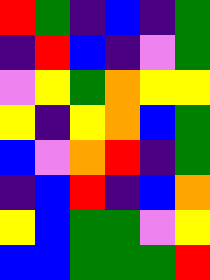[["red", "green", "indigo", "blue", "indigo", "green"], ["indigo", "red", "blue", "indigo", "violet", "green"], ["violet", "yellow", "green", "orange", "yellow", "yellow"], ["yellow", "indigo", "yellow", "orange", "blue", "green"], ["blue", "violet", "orange", "red", "indigo", "green"], ["indigo", "blue", "red", "indigo", "blue", "orange"], ["yellow", "blue", "green", "green", "violet", "yellow"], ["blue", "blue", "green", "green", "green", "red"]]